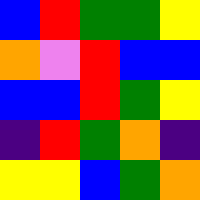[["blue", "red", "green", "green", "yellow"], ["orange", "violet", "red", "blue", "blue"], ["blue", "blue", "red", "green", "yellow"], ["indigo", "red", "green", "orange", "indigo"], ["yellow", "yellow", "blue", "green", "orange"]]